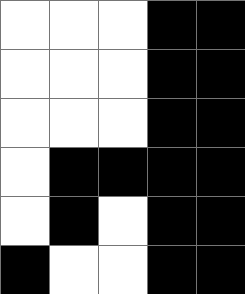[["white", "white", "white", "black", "black"], ["white", "white", "white", "black", "black"], ["white", "white", "white", "black", "black"], ["white", "black", "black", "black", "black"], ["white", "black", "white", "black", "black"], ["black", "white", "white", "black", "black"]]